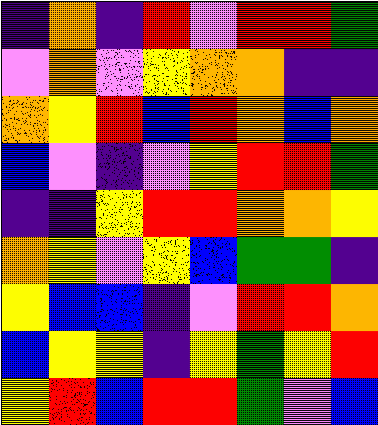[["indigo", "orange", "indigo", "red", "violet", "red", "red", "green"], ["violet", "orange", "violet", "yellow", "orange", "orange", "indigo", "indigo"], ["orange", "yellow", "red", "blue", "red", "orange", "blue", "orange"], ["blue", "violet", "indigo", "violet", "yellow", "red", "red", "green"], ["indigo", "indigo", "yellow", "red", "red", "orange", "orange", "yellow"], ["orange", "yellow", "violet", "yellow", "blue", "green", "green", "indigo"], ["yellow", "blue", "blue", "indigo", "violet", "red", "red", "orange"], ["blue", "yellow", "yellow", "indigo", "yellow", "green", "yellow", "red"], ["yellow", "red", "blue", "red", "red", "green", "violet", "blue"]]